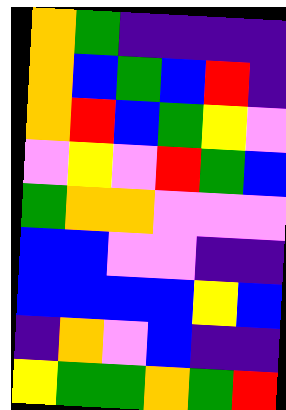[["orange", "green", "indigo", "indigo", "indigo", "indigo"], ["orange", "blue", "green", "blue", "red", "indigo"], ["orange", "red", "blue", "green", "yellow", "violet"], ["violet", "yellow", "violet", "red", "green", "blue"], ["green", "orange", "orange", "violet", "violet", "violet"], ["blue", "blue", "violet", "violet", "indigo", "indigo"], ["blue", "blue", "blue", "blue", "yellow", "blue"], ["indigo", "orange", "violet", "blue", "indigo", "indigo"], ["yellow", "green", "green", "orange", "green", "red"]]